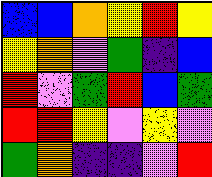[["blue", "blue", "orange", "yellow", "red", "yellow"], ["yellow", "orange", "violet", "green", "indigo", "blue"], ["red", "violet", "green", "red", "blue", "green"], ["red", "red", "yellow", "violet", "yellow", "violet"], ["green", "orange", "indigo", "indigo", "violet", "red"]]